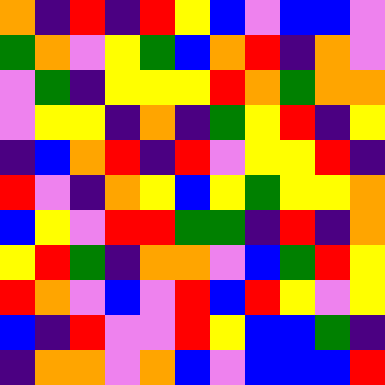[["orange", "indigo", "red", "indigo", "red", "yellow", "blue", "violet", "blue", "blue", "violet"], ["green", "orange", "violet", "yellow", "green", "blue", "orange", "red", "indigo", "orange", "violet"], ["violet", "green", "indigo", "yellow", "yellow", "yellow", "red", "orange", "green", "orange", "orange"], ["violet", "yellow", "yellow", "indigo", "orange", "indigo", "green", "yellow", "red", "indigo", "yellow"], ["indigo", "blue", "orange", "red", "indigo", "red", "violet", "yellow", "yellow", "red", "indigo"], ["red", "violet", "indigo", "orange", "yellow", "blue", "yellow", "green", "yellow", "yellow", "orange"], ["blue", "yellow", "violet", "red", "red", "green", "green", "indigo", "red", "indigo", "orange"], ["yellow", "red", "green", "indigo", "orange", "orange", "violet", "blue", "green", "red", "yellow"], ["red", "orange", "violet", "blue", "violet", "red", "blue", "red", "yellow", "violet", "yellow"], ["blue", "indigo", "red", "violet", "violet", "red", "yellow", "blue", "blue", "green", "indigo"], ["indigo", "orange", "orange", "violet", "orange", "blue", "violet", "blue", "blue", "blue", "red"]]